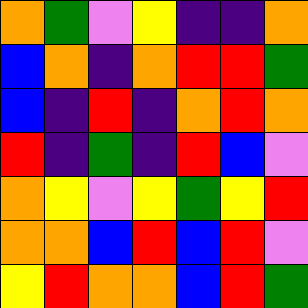[["orange", "green", "violet", "yellow", "indigo", "indigo", "orange"], ["blue", "orange", "indigo", "orange", "red", "red", "green"], ["blue", "indigo", "red", "indigo", "orange", "red", "orange"], ["red", "indigo", "green", "indigo", "red", "blue", "violet"], ["orange", "yellow", "violet", "yellow", "green", "yellow", "red"], ["orange", "orange", "blue", "red", "blue", "red", "violet"], ["yellow", "red", "orange", "orange", "blue", "red", "green"]]